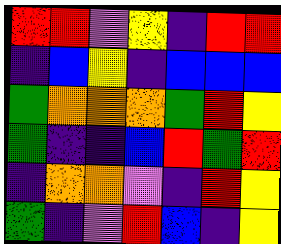[["red", "red", "violet", "yellow", "indigo", "red", "red"], ["indigo", "blue", "yellow", "indigo", "blue", "blue", "blue"], ["green", "orange", "orange", "orange", "green", "red", "yellow"], ["green", "indigo", "indigo", "blue", "red", "green", "red"], ["indigo", "orange", "orange", "violet", "indigo", "red", "yellow"], ["green", "indigo", "violet", "red", "blue", "indigo", "yellow"]]